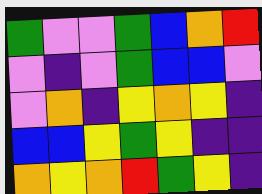[["green", "violet", "violet", "green", "blue", "orange", "red"], ["violet", "indigo", "violet", "green", "blue", "blue", "violet"], ["violet", "orange", "indigo", "yellow", "orange", "yellow", "indigo"], ["blue", "blue", "yellow", "green", "yellow", "indigo", "indigo"], ["orange", "yellow", "orange", "red", "green", "yellow", "indigo"]]